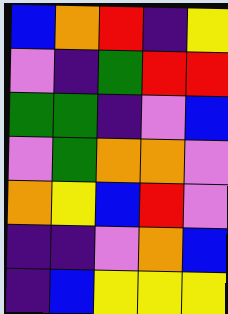[["blue", "orange", "red", "indigo", "yellow"], ["violet", "indigo", "green", "red", "red"], ["green", "green", "indigo", "violet", "blue"], ["violet", "green", "orange", "orange", "violet"], ["orange", "yellow", "blue", "red", "violet"], ["indigo", "indigo", "violet", "orange", "blue"], ["indigo", "blue", "yellow", "yellow", "yellow"]]